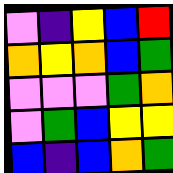[["violet", "indigo", "yellow", "blue", "red"], ["orange", "yellow", "orange", "blue", "green"], ["violet", "violet", "violet", "green", "orange"], ["violet", "green", "blue", "yellow", "yellow"], ["blue", "indigo", "blue", "orange", "green"]]